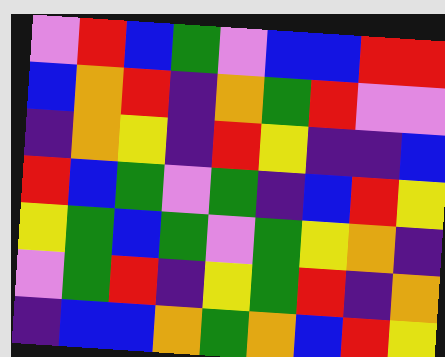[["violet", "red", "blue", "green", "violet", "blue", "blue", "red", "red"], ["blue", "orange", "red", "indigo", "orange", "green", "red", "violet", "violet"], ["indigo", "orange", "yellow", "indigo", "red", "yellow", "indigo", "indigo", "blue"], ["red", "blue", "green", "violet", "green", "indigo", "blue", "red", "yellow"], ["yellow", "green", "blue", "green", "violet", "green", "yellow", "orange", "indigo"], ["violet", "green", "red", "indigo", "yellow", "green", "red", "indigo", "orange"], ["indigo", "blue", "blue", "orange", "green", "orange", "blue", "red", "yellow"]]